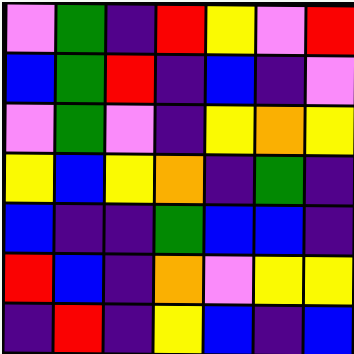[["violet", "green", "indigo", "red", "yellow", "violet", "red"], ["blue", "green", "red", "indigo", "blue", "indigo", "violet"], ["violet", "green", "violet", "indigo", "yellow", "orange", "yellow"], ["yellow", "blue", "yellow", "orange", "indigo", "green", "indigo"], ["blue", "indigo", "indigo", "green", "blue", "blue", "indigo"], ["red", "blue", "indigo", "orange", "violet", "yellow", "yellow"], ["indigo", "red", "indigo", "yellow", "blue", "indigo", "blue"]]